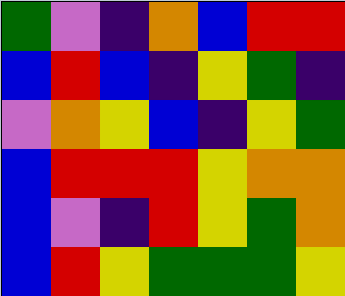[["green", "violet", "indigo", "orange", "blue", "red", "red"], ["blue", "red", "blue", "indigo", "yellow", "green", "indigo"], ["violet", "orange", "yellow", "blue", "indigo", "yellow", "green"], ["blue", "red", "red", "red", "yellow", "orange", "orange"], ["blue", "violet", "indigo", "red", "yellow", "green", "orange"], ["blue", "red", "yellow", "green", "green", "green", "yellow"]]